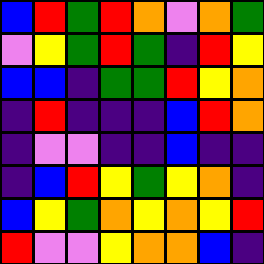[["blue", "red", "green", "red", "orange", "violet", "orange", "green"], ["violet", "yellow", "green", "red", "green", "indigo", "red", "yellow"], ["blue", "blue", "indigo", "green", "green", "red", "yellow", "orange"], ["indigo", "red", "indigo", "indigo", "indigo", "blue", "red", "orange"], ["indigo", "violet", "violet", "indigo", "indigo", "blue", "indigo", "indigo"], ["indigo", "blue", "red", "yellow", "green", "yellow", "orange", "indigo"], ["blue", "yellow", "green", "orange", "yellow", "orange", "yellow", "red"], ["red", "violet", "violet", "yellow", "orange", "orange", "blue", "indigo"]]